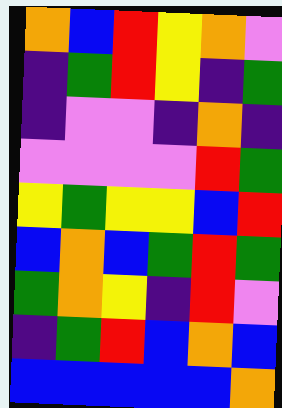[["orange", "blue", "red", "yellow", "orange", "violet"], ["indigo", "green", "red", "yellow", "indigo", "green"], ["indigo", "violet", "violet", "indigo", "orange", "indigo"], ["violet", "violet", "violet", "violet", "red", "green"], ["yellow", "green", "yellow", "yellow", "blue", "red"], ["blue", "orange", "blue", "green", "red", "green"], ["green", "orange", "yellow", "indigo", "red", "violet"], ["indigo", "green", "red", "blue", "orange", "blue"], ["blue", "blue", "blue", "blue", "blue", "orange"]]